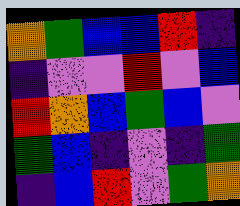[["orange", "green", "blue", "blue", "red", "indigo"], ["indigo", "violet", "violet", "red", "violet", "blue"], ["red", "orange", "blue", "green", "blue", "violet"], ["green", "blue", "indigo", "violet", "indigo", "green"], ["indigo", "blue", "red", "violet", "green", "orange"]]